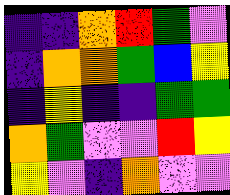[["indigo", "indigo", "orange", "red", "green", "violet"], ["indigo", "orange", "orange", "green", "blue", "yellow"], ["indigo", "yellow", "indigo", "indigo", "green", "green"], ["orange", "green", "violet", "violet", "red", "yellow"], ["yellow", "violet", "indigo", "orange", "violet", "violet"]]